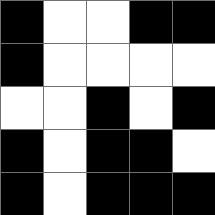[["black", "white", "white", "black", "black"], ["black", "white", "white", "white", "white"], ["white", "white", "black", "white", "black"], ["black", "white", "black", "black", "white"], ["black", "white", "black", "black", "black"]]